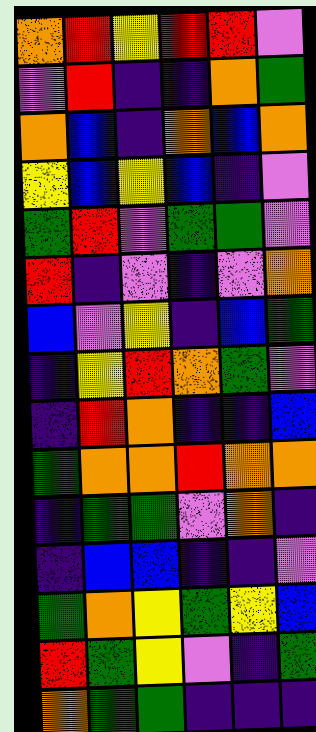[["orange", "red", "yellow", "red", "red", "violet"], ["violet", "red", "indigo", "indigo", "orange", "green"], ["orange", "blue", "indigo", "orange", "blue", "orange"], ["yellow", "blue", "yellow", "blue", "indigo", "violet"], ["green", "red", "violet", "green", "green", "violet"], ["red", "indigo", "violet", "indigo", "violet", "orange"], ["blue", "violet", "yellow", "indigo", "blue", "green"], ["indigo", "yellow", "red", "orange", "green", "violet"], ["indigo", "red", "orange", "indigo", "indigo", "blue"], ["green", "orange", "orange", "red", "orange", "orange"], ["indigo", "green", "green", "violet", "orange", "indigo"], ["indigo", "blue", "blue", "indigo", "indigo", "violet"], ["green", "orange", "yellow", "green", "yellow", "blue"], ["red", "green", "yellow", "violet", "indigo", "green"], ["orange", "green", "green", "indigo", "indigo", "indigo"]]